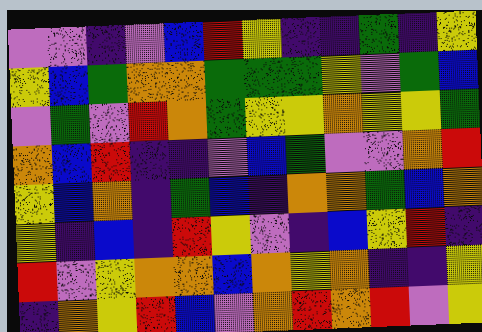[["violet", "violet", "indigo", "violet", "blue", "red", "yellow", "indigo", "indigo", "green", "indigo", "yellow"], ["yellow", "blue", "green", "orange", "orange", "green", "green", "green", "yellow", "violet", "green", "blue"], ["violet", "green", "violet", "red", "orange", "green", "yellow", "yellow", "orange", "yellow", "yellow", "green"], ["orange", "blue", "red", "indigo", "indigo", "violet", "blue", "green", "violet", "violet", "orange", "red"], ["yellow", "blue", "orange", "indigo", "green", "blue", "indigo", "orange", "orange", "green", "blue", "orange"], ["yellow", "indigo", "blue", "indigo", "red", "yellow", "violet", "indigo", "blue", "yellow", "red", "indigo"], ["red", "violet", "yellow", "orange", "orange", "blue", "orange", "yellow", "orange", "indigo", "indigo", "yellow"], ["indigo", "orange", "yellow", "red", "blue", "violet", "orange", "red", "orange", "red", "violet", "yellow"]]